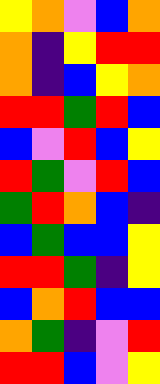[["yellow", "orange", "violet", "blue", "orange"], ["orange", "indigo", "yellow", "red", "red"], ["orange", "indigo", "blue", "yellow", "orange"], ["red", "red", "green", "red", "blue"], ["blue", "violet", "red", "blue", "yellow"], ["red", "green", "violet", "red", "blue"], ["green", "red", "orange", "blue", "indigo"], ["blue", "green", "blue", "blue", "yellow"], ["red", "red", "green", "indigo", "yellow"], ["blue", "orange", "red", "blue", "blue"], ["orange", "green", "indigo", "violet", "red"], ["red", "red", "blue", "violet", "yellow"]]